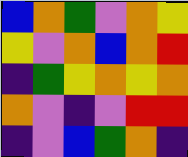[["blue", "orange", "green", "violet", "orange", "yellow"], ["yellow", "violet", "orange", "blue", "orange", "red"], ["indigo", "green", "yellow", "orange", "yellow", "orange"], ["orange", "violet", "indigo", "violet", "red", "red"], ["indigo", "violet", "blue", "green", "orange", "indigo"]]